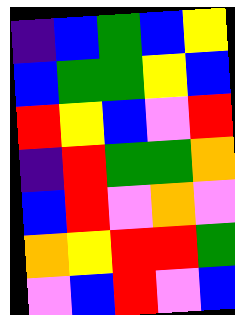[["indigo", "blue", "green", "blue", "yellow"], ["blue", "green", "green", "yellow", "blue"], ["red", "yellow", "blue", "violet", "red"], ["indigo", "red", "green", "green", "orange"], ["blue", "red", "violet", "orange", "violet"], ["orange", "yellow", "red", "red", "green"], ["violet", "blue", "red", "violet", "blue"]]